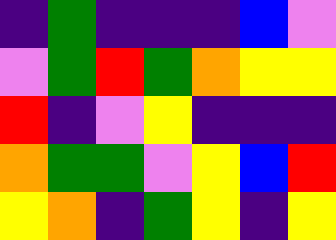[["indigo", "green", "indigo", "indigo", "indigo", "blue", "violet"], ["violet", "green", "red", "green", "orange", "yellow", "yellow"], ["red", "indigo", "violet", "yellow", "indigo", "indigo", "indigo"], ["orange", "green", "green", "violet", "yellow", "blue", "red"], ["yellow", "orange", "indigo", "green", "yellow", "indigo", "yellow"]]